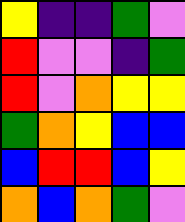[["yellow", "indigo", "indigo", "green", "violet"], ["red", "violet", "violet", "indigo", "green"], ["red", "violet", "orange", "yellow", "yellow"], ["green", "orange", "yellow", "blue", "blue"], ["blue", "red", "red", "blue", "yellow"], ["orange", "blue", "orange", "green", "violet"]]